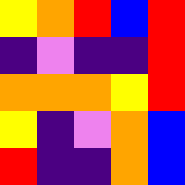[["yellow", "orange", "red", "blue", "red"], ["indigo", "violet", "indigo", "indigo", "red"], ["orange", "orange", "orange", "yellow", "red"], ["yellow", "indigo", "violet", "orange", "blue"], ["red", "indigo", "indigo", "orange", "blue"]]